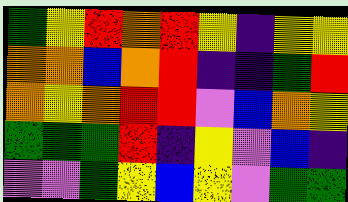[["green", "yellow", "red", "orange", "red", "yellow", "indigo", "yellow", "yellow"], ["orange", "orange", "blue", "orange", "red", "indigo", "indigo", "green", "red"], ["orange", "yellow", "orange", "red", "red", "violet", "blue", "orange", "yellow"], ["green", "green", "green", "red", "indigo", "yellow", "violet", "blue", "indigo"], ["violet", "violet", "green", "yellow", "blue", "yellow", "violet", "green", "green"]]